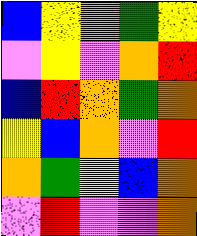[["blue", "yellow", "orange", "green", "yellow"], ["violet", "yellow", "violet", "orange", "red"], ["blue", "red", "orange", "green", "orange"], ["yellow", "blue", "orange", "violet", "red"], ["orange", "green", "yellow", "blue", "orange"], ["violet", "red", "violet", "violet", "orange"]]